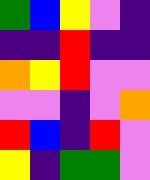[["green", "blue", "yellow", "violet", "indigo"], ["indigo", "indigo", "red", "indigo", "indigo"], ["orange", "yellow", "red", "violet", "violet"], ["violet", "violet", "indigo", "violet", "orange"], ["red", "blue", "indigo", "red", "violet"], ["yellow", "indigo", "green", "green", "violet"]]